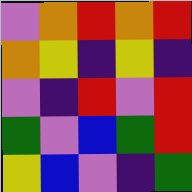[["violet", "orange", "red", "orange", "red"], ["orange", "yellow", "indigo", "yellow", "indigo"], ["violet", "indigo", "red", "violet", "red"], ["green", "violet", "blue", "green", "red"], ["yellow", "blue", "violet", "indigo", "green"]]